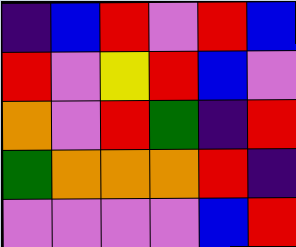[["indigo", "blue", "red", "violet", "red", "blue"], ["red", "violet", "yellow", "red", "blue", "violet"], ["orange", "violet", "red", "green", "indigo", "red"], ["green", "orange", "orange", "orange", "red", "indigo"], ["violet", "violet", "violet", "violet", "blue", "red"]]